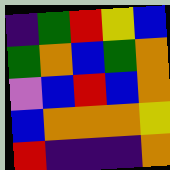[["indigo", "green", "red", "yellow", "blue"], ["green", "orange", "blue", "green", "orange"], ["violet", "blue", "red", "blue", "orange"], ["blue", "orange", "orange", "orange", "yellow"], ["red", "indigo", "indigo", "indigo", "orange"]]